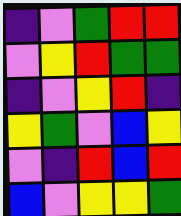[["indigo", "violet", "green", "red", "red"], ["violet", "yellow", "red", "green", "green"], ["indigo", "violet", "yellow", "red", "indigo"], ["yellow", "green", "violet", "blue", "yellow"], ["violet", "indigo", "red", "blue", "red"], ["blue", "violet", "yellow", "yellow", "green"]]